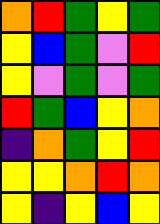[["orange", "red", "green", "yellow", "green"], ["yellow", "blue", "green", "violet", "red"], ["yellow", "violet", "green", "violet", "green"], ["red", "green", "blue", "yellow", "orange"], ["indigo", "orange", "green", "yellow", "red"], ["yellow", "yellow", "orange", "red", "orange"], ["yellow", "indigo", "yellow", "blue", "yellow"]]